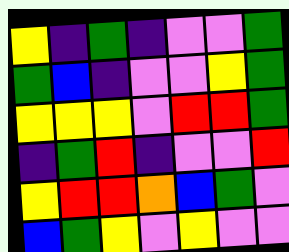[["yellow", "indigo", "green", "indigo", "violet", "violet", "green"], ["green", "blue", "indigo", "violet", "violet", "yellow", "green"], ["yellow", "yellow", "yellow", "violet", "red", "red", "green"], ["indigo", "green", "red", "indigo", "violet", "violet", "red"], ["yellow", "red", "red", "orange", "blue", "green", "violet"], ["blue", "green", "yellow", "violet", "yellow", "violet", "violet"]]